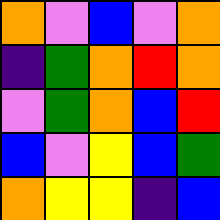[["orange", "violet", "blue", "violet", "orange"], ["indigo", "green", "orange", "red", "orange"], ["violet", "green", "orange", "blue", "red"], ["blue", "violet", "yellow", "blue", "green"], ["orange", "yellow", "yellow", "indigo", "blue"]]